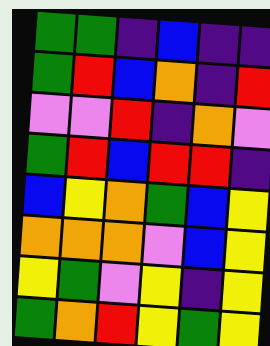[["green", "green", "indigo", "blue", "indigo", "indigo"], ["green", "red", "blue", "orange", "indigo", "red"], ["violet", "violet", "red", "indigo", "orange", "violet"], ["green", "red", "blue", "red", "red", "indigo"], ["blue", "yellow", "orange", "green", "blue", "yellow"], ["orange", "orange", "orange", "violet", "blue", "yellow"], ["yellow", "green", "violet", "yellow", "indigo", "yellow"], ["green", "orange", "red", "yellow", "green", "yellow"]]